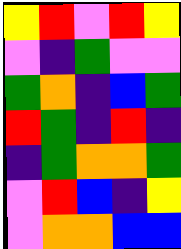[["yellow", "red", "violet", "red", "yellow"], ["violet", "indigo", "green", "violet", "violet"], ["green", "orange", "indigo", "blue", "green"], ["red", "green", "indigo", "red", "indigo"], ["indigo", "green", "orange", "orange", "green"], ["violet", "red", "blue", "indigo", "yellow"], ["violet", "orange", "orange", "blue", "blue"]]